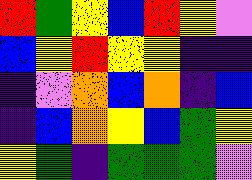[["red", "green", "yellow", "blue", "red", "yellow", "violet"], ["blue", "yellow", "red", "yellow", "yellow", "indigo", "indigo"], ["indigo", "violet", "orange", "blue", "orange", "indigo", "blue"], ["indigo", "blue", "orange", "yellow", "blue", "green", "yellow"], ["yellow", "green", "indigo", "green", "green", "green", "violet"]]